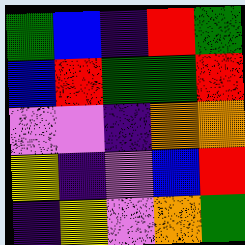[["green", "blue", "indigo", "red", "green"], ["blue", "red", "green", "green", "red"], ["violet", "violet", "indigo", "orange", "orange"], ["yellow", "indigo", "violet", "blue", "red"], ["indigo", "yellow", "violet", "orange", "green"]]